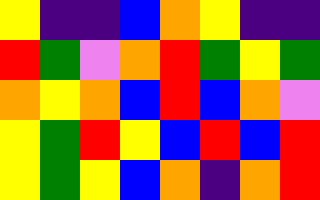[["yellow", "indigo", "indigo", "blue", "orange", "yellow", "indigo", "indigo"], ["red", "green", "violet", "orange", "red", "green", "yellow", "green"], ["orange", "yellow", "orange", "blue", "red", "blue", "orange", "violet"], ["yellow", "green", "red", "yellow", "blue", "red", "blue", "red"], ["yellow", "green", "yellow", "blue", "orange", "indigo", "orange", "red"]]